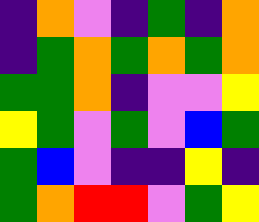[["indigo", "orange", "violet", "indigo", "green", "indigo", "orange"], ["indigo", "green", "orange", "green", "orange", "green", "orange"], ["green", "green", "orange", "indigo", "violet", "violet", "yellow"], ["yellow", "green", "violet", "green", "violet", "blue", "green"], ["green", "blue", "violet", "indigo", "indigo", "yellow", "indigo"], ["green", "orange", "red", "red", "violet", "green", "yellow"]]